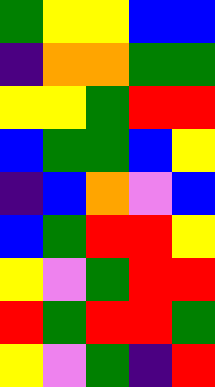[["green", "yellow", "yellow", "blue", "blue"], ["indigo", "orange", "orange", "green", "green"], ["yellow", "yellow", "green", "red", "red"], ["blue", "green", "green", "blue", "yellow"], ["indigo", "blue", "orange", "violet", "blue"], ["blue", "green", "red", "red", "yellow"], ["yellow", "violet", "green", "red", "red"], ["red", "green", "red", "red", "green"], ["yellow", "violet", "green", "indigo", "red"]]